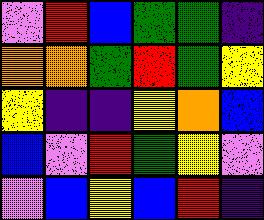[["violet", "red", "blue", "green", "green", "indigo"], ["orange", "orange", "green", "red", "green", "yellow"], ["yellow", "indigo", "indigo", "yellow", "orange", "blue"], ["blue", "violet", "red", "green", "yellow", "violet"], ["violet", "blue", "yellow", "blue", "red", "indigo"]]